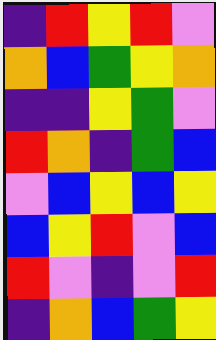[["indigo", "red", "yellow", "red", "violet"], ["orange", "blue", "green", "yellow", "orange"], ["indigo", "indigo", "yellow", "green", "violet"], ["red", "orange", "indigo", "green", "blue"], ["violet", "blue", "yellow", "blue", "yellow"], ["blue", "yellow", "red", "violet", "blue"], ["red", "violet", "indigo", "violet", "red"], ["indigo", "orange", "blue", "green", "yellow"]]